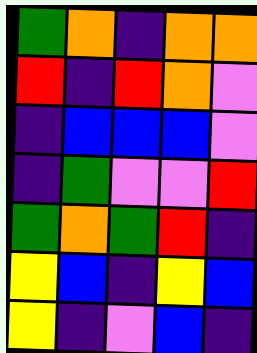[["green", "orange", "indigo", "orange", "orange"], ["red", "indigo", "red", "orange", "violet"], ["indigo", "blue", "blue", "blue", "violet"], ["indigo", "green", "violet", "violet", "red"], ["green", "orange", "green", "red", "indigo"], ["yellow", "blue", "indigo", "yellow", "blue"], ["yellow", "indigo", "violet", "blue", "indigo"]]